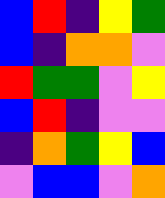[["blue", "red", "indigo", "yellow", "green"], ["blue", "indigo", "orange", "orange", "violet"], ["red", "green", "green", "violet", "yellow"], ["blue", "red", "indigo", "violet", "violet"], ["indigo", "orange", "green", "yellow", "blue"], ["violet", "blue", "blue", "violet", "orange"]]